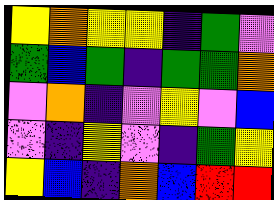[["yellow", "orange", "yellow", "yellow", "indigo", "green", "violet"], ["green", "blue", "green", "indigo", "green", "green", "orange"], ["violet", "orange", "indigo", "violet", "yellow", "violet", "blue"], ["violet", "indigo", "yellow", "violet", "indigo", "green", "yellow"], ["yellow", "blue", "indigo", "orange", "blue", "red", "red"]]